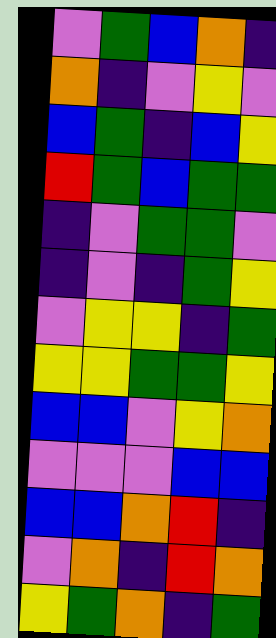[["violet", "green", "blue", "orange", "indigo"], ["orange", "indigo", "violet", "yellow", "violet"], ["blue", "green", "indigo", "blue", "yellow"], ["red", "green", "blue", "green", "green"], ["indigo", "violet", "green", "green", "violet"], ["indigo", "violet", "indigo", "green", "yellow"], ["violet", "yellow", "yellow", "indigo", "green"], ["yellow", "yellow", "green", "green", "yellow"], ["blue", "blue", "violet", "yellow", "orange"], ["violet", "violet", "violet", "blue", "blue"], ["blue", "blue", "orange", "red", "indigo"], ["violet", "orange", "indigo", "red", "orange"], ["yellow", "green", "orange", "indigo", "green"]]